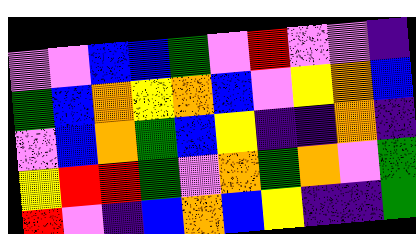[["violet", "violet", "blue", "blue", "green", "violet", "red", "violet", "violet", "indigo"], ["green", "blue", "orange", "yellow", "orange", "blue", "violet", "yellow", "orange", "blue"], ["violet", "blue", "orange", "green", "blue", "yellow", "indigo", "indigo", "orange", "indigo"], ["yellow", "red", "red", "green", "violet", "orange", "green", "orange", "violet", "green"], ["red", "violet", "indigo", "blue", "orange", "blue", "yellow", "indigo", "indigo", "green"]]